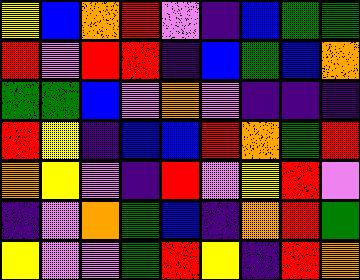[["yellow", "blue", "orange", "red", "violet", "indigo", "blue", "green", "green"], ["red", "violet", "red", "red", "indigo", "blue", "green", "blue", "orange"], ["green", "green", "blue", "violet", "orange", "violet", "indigo", "indigo", "indigo"], ["red", "yellow", "indigo", "blue", "blue", "red", "orange", "green", "red"], ["orange", "yellow", "violet", "indigo", "red", "violet", "yellow", "red", "violet"], ["indigo", "violet", "orange", "green", "blue", "indigo", "orange", "red", "green"], ["yellow", "violet", "violet", "green", "red", "yellow", "indigo", "red", "orange"]]